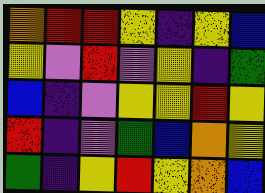[["orange", "red", "red", "yellow", "indigo", "yellow", "blue"], ["yellow", "violet", "red", "violet", "yellow", "indigo", "green"], ["blue", "indigo", "violet", "yellow", "yellow", "red", "yellow"], ["red", "indigo", "violet", "green", "blue", "orange", "yellow"], ["green", "indigo", "yellow", "red", "yellow", "orange", "blue"]]